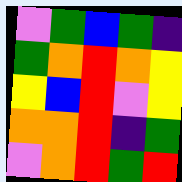[["violet", "green", "blue", "green", "indigo"], ["green", "orange", "red", "orange", "yellow"], ["yellow", "blue", "red", "violet", "yellow"], ["orange", "orange", "red", "indigo", "green"], ["violet", "orange", "red", "green", "red"]]